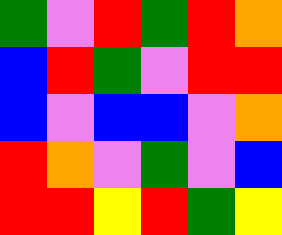[["green", "violet", "red", "green", "red", "orange"], ["blue", "red", "green", "violet", "red", "red"], ["blue", "violet", "blue", "blue", "violet", "orange"], ["red", "orange", "violet", "green", "violet", "blue"], ["red", "red", "yellow", "red", "green", "yellow"]]